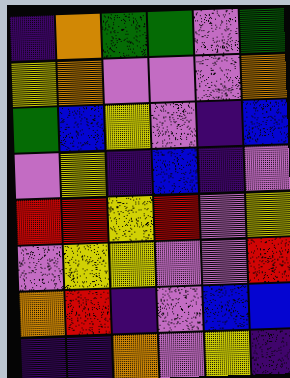[["indigo", "orange", "green", "green", "violet", "green"], ["yellow", "orange", "violet", "violet", "violet", "orange"], ["green", "blue", "yellow", "violet", "indigo", "blue"], ["violet", "yellow", "indigo", "blue", "indigo", "violet"], ["red", "red", "yellow", "red", "violet", "yellow"], ["violet", "yellow", "yellow", "violet", "violet", "red"], ["orange", "red", "indigo", "violet", "blue", "blue"], ["indigo", "indigo", "orange", "violet", "yellow", "indigo"]]